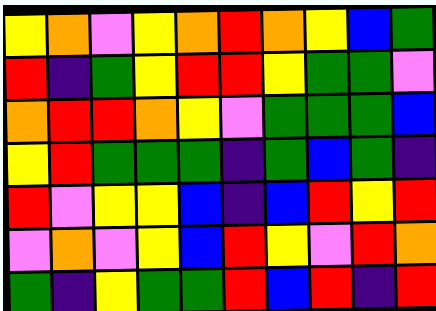[["yellow", "orange", "violet", "yellow", "orange", "red", "orange", "yellow", "blue", "green"], ["red", "indigo", "green", "yellow", "red", "red", "yellow", "green", "green", "violet"], ["orange", "red", "red", "orange", "yellow", "violet", "green", "green", "green", "blue"], ["yellow", "red", "green", "green", "green", "indigo", "green", "blue", "green", "indigo"], ["red", "violet", "yellow", "yellow", "blue", "indigo", "blue", "red", "yellow", "red"], ["violet", "orange", "violet", "yellow", "blue", "red", "yellow", "violet", "red", "orange"], ["green", "indigo", "yellow", "green", "green", "red", "blue", "red", "indigo", "red"]]